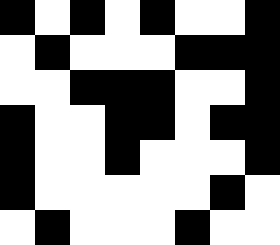[["black", "white", "black", "white", "black", "white", "white", "black"], ["white", "black", "white", "white", "white", "black", "black", "black"], ["white", "white", "black", "black", "black", "white", "white", "black"], ["black", "white", "white", "black", "black", "white", "black", "black"], ["black", "white", "white", "black", "white", "white", "white", "black"], ["black", "white", "white", "white", "white", "white", "black", "white"], ["white", "black", "white", "white", "white", "black", "white", "white"]]